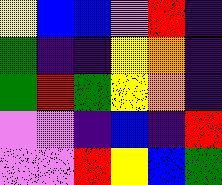[["yellow", "blue", "blue", "violet", "red", "indigo"], ["green", "indigo", "indigo", "yellow", "orange", "indigo"], ["green", "red", "green", "yellow", "orange", "indigo"], ["violet", "violet", "indigo", "blue", "indigo", "red"], ["violet", "violet", "red", "yellow", "blue", "green"]]